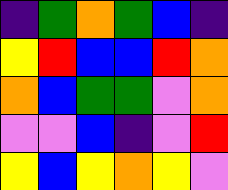[["indigo", "green", "orange", "green", "blue", "indigo"], ["yellow", "red", "blue", "blue", "red", "orange"], ["orange", "blue", "green", "green", "violet", "orange"], ["violet", "violet", "blue", "indigo", "violet", "red"], ["yellow", "blue", "yellow", "orange", "yellow", "violet"]]